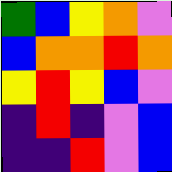[["green", "blue", "yellow", "orange", "violet"], ["blue", "orange", "orange", "red", "orange"], ["yellow", "red", "yellow", "blue", "violet"], ["indigo", "red", "indigo", "violet", "blue"], ["indigo", "indigo", "red", "violet", "blue"]]